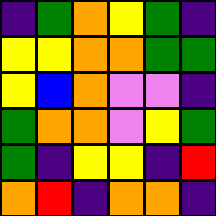[["indigo", "green", "orange", "yellow", "green", "indigo"], ["yellow", "yellow", "orange", "orange", "green", "green"], ["yellow", "blue", "orange", "violet", "violet", "indigo"], ["green", "orange", "orange", "violet", "yellow", "green"], ["green", "indigo", "yellow", "yellow", "indigo", "red"], ["orange", "red", "indigo", "orange", "orange", "indigo"]]